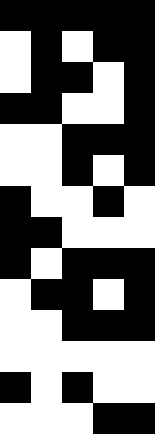[["black", "black", "black", "black", "black"], ["white", "black", "white", "black", "black"], ["white", "black", "black", "white", "black"], ["black", "black", "white", "white", "black"], ["white", "white", "black", "black", "black"], ["white", "white", "black", "white", "black"], ["black", "white", "white", "black", "white"], ["black", "black", "white", "white", "white"], ["black", "white", "black", "black", "black"], ["white", "black", "black", "white", "black"], ["white", "white", "black", "black", "black"], ["white", "white", "white", "white", "white"], ["black", "white", "black", "white", "white"], ["white", "white", "white", "black", "black"]]